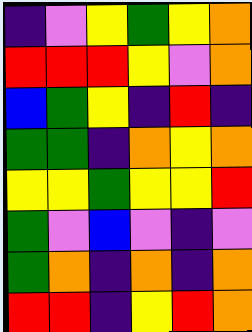[["indigo", "violet", "yellow", "green", "yellow", "orange"], ["red", "red", "red", "yellow", "violet", "orange"], ["blue", "green", "yellow", "indigo", "red", "indigo"], ["green", "green", "indigo", "orange", "yellow", "orange"], ["yellow", "yellow", "green", "yellow", "yellow", "red"], ["green", "violet", "blue", "violet", "indigo", "violet"], ["green", "orange", "indigo", "orange", "indigo", "orange"], ["red", "red", "indigo", "yellow", "red", "orange"]]